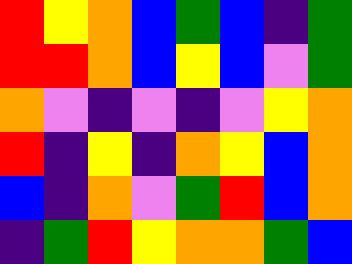[["red", "yellow", "orange", "blue", "green", "blue", "indigo", "green"], ["red", "red", "orange", "blue", "yellow", "blue", "violet", "green"], ["orange", "violet", "indigo", "violet", "indigo", "violet", "yellow", "orange"], ["red", "indigo", "yellow", "indigo", "orange", "yellow", "blue", "orange"], ["blue", "indigo", "orange", "violet", "green", "red", "blue", "orange"], ["indigo", "green", "red", "yellow", "orange", "orange", "green", "blue"]]